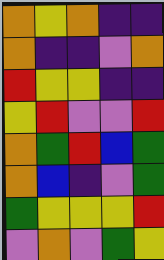[["orange", "yellow", "orange", "indigo", "indigo"], ["orange", "indigo", "indigo", "violet", "orange"], ["red", "yellow", "yellow", "indigo", "indigo"], ["yellow", "red", "violet", "violet", "red"], ["orange", "green", "red", "blue", "green"], ["orange", "blue", "indigo", "violet", "green"], ["green", "yellow", "yellow", "yellow", "red"], ["violet", "orange", "violet", "green", "yellow"]]